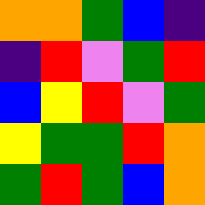[["orange", "orange", "green", "blue", "indigo"], ["indigo", "red", "violet", "green", "red"], ["blue", "yellow", "red", "violet", "green"], ["yellow", "green", "green", "red", "orange"], ["green", "red", "green", "blue", "orange"]]